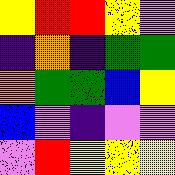[["yellow", "red", "red", "yellow", "violet"], ["indigo", "orange", "indigo", "green", "green"], ["orange", "green", "green", "blue", "yellow"], ["blue", "violet", "indigo", "violet", "violet"], ["violet", "red", "yellow", "yellow", "yellow"]]